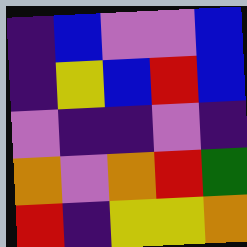[["indigo", "blue", "violet", "violet", "blue"], ["indigo", "yellow", "blue", "red", "blue"], ["violet", "indigo", "indigo", "violet", "indigo"], ["orange", "violet", "orange", "red", "green"], ["red", "indigo", "yellow", "yellow", "orange"]]